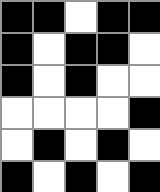[["black", "black", "white", "black", "black"], ["black", "white", "black", "black", "white"], ["black", "white", "black", "white", "white"], ["white", "white", "white", "white", "black"], ["white", "black", "white", "black", "white"], ["black", "white", "black", "white", "black"]]